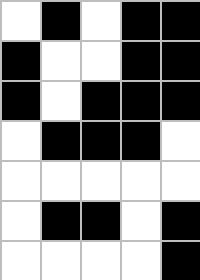[["white", "black", "white", "black", "black"], ["black", "white", "white", "black", "black"], ["black", "white", "black", "black", "black"], ["white", "black", "black", "black", "white"], ["white", "white", "white", "white", "white"], ["white", "black", "black", "white", "black"], ["white", "white", "white", "white", "black"]]